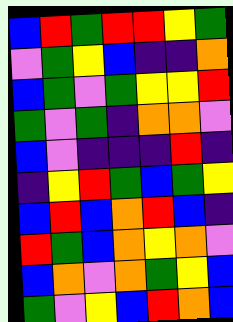[["blue", "red", "green", "red", "red", "yellow", "green"], ["violet", "green", "yellow", "blue", "indigo", "indigo", "orange"], ["blue", "green", "violet", "green", "yellow", "yellow", "red"], ["green", "violet", "green", "indigo", "orange", "orange", "violet"], ["blue", "violet", "indigo", "indigo", "indigo", "red", "indigo"], ["indigo", "yellow", "red", "green", "blue", "green", "yellow"], ["blue", "red", "blue", "orange", "red", "blue", "indigo"], ["red", "green", "blue", "orange", "yellow", "orange", "violet"], ["blue", "orange", "violet", "orange", "green", "yellow", "blue"], ["green", "violet", "yellow", "blue", "red", "orange", "blue"]]